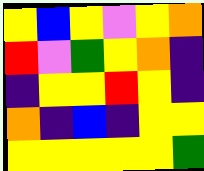[["yellow", "blue", "yellow", "violet", "yellow", "orange"], ["red", "violet", "green", "yellow", "orange", "indigo"], ["indigo", "yellow", "yellow", "red", "yellow", "indigo"], ["orange", "indigo", "blue", "indigo", "yellow", "yellow"], ["yellow", "yellow", "yellow", "yellow", "yellow", "green"]]